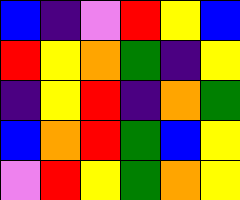[["blue", "indigo", "violet", "red", "yellow", "blue"], ["red", "yellow", "orange", "green", "indigo", "yellow"], ["indigo", "yellow", "red", "indigo", "orange", "green"], ["blue", "orange", "red", "green", "blue", "yellow"], ["violet", "red", "yellow", "green", "orange", "yellow"]]